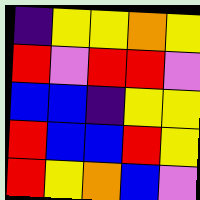[["indigo", "yellow", "yellow", "orange", "yellow"], ["red", "violet", "red", "red", "violet"], ["blue", "blue", "indigo", "yellow", "yellow"], ["red", "blue", "blue", "red", "yellow"], ["red", "yellow", "orange", "blue", "violet"]]